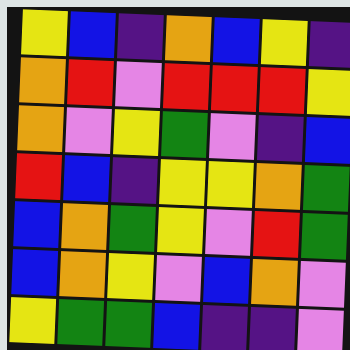[["yellow", "blue", "indigo", "orange", "blue", "yellow", "indigo"], ["orange", "red", "violet", "red", "red", "red", "yellow"], ["orange", "violet", "yellow", "green", "violet", "indigo", "blue"], ["red", "blue", "indigo", "yellow", "yellow", "orange", "green"], ["blue", "orange", "green", "yellow", "violet", "red", "green"], ["blue", "orange", "yellow", "violet", "blue", "orange", "violet"], ["yellow", "green", "green", "blue", "indigo", "indigo", "violet"]]